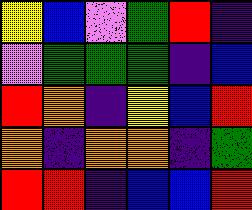[["yellow", "blue", "violet", "green", "red", "indigo"], ["violet", "green", "green", "green", "indigo", "blue"], ["red", "orange", "indigo", "yellow", "blue", "red"], ["orange", "indigo", "orange", "orange", "indigo", "green"], ["red", "red", "indigo", "blue", "blue", "red"]]